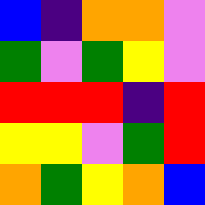[["blue", "indigo", "orange", "orange", "violet"], ["green", "violet", "green", "yellow", "violet"], ["red", "red", "red", "indigo", "red"], ["yellow", "yellow", "violet", "green", "red"], ["orange", "green", "yellow", "orange", "blue"]]